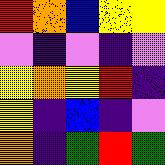[["red", "orange", "blue", "yellow", "yellow"], ["violet", "indigo", "violet", "indigo", "violet"], ["yellow", "orange", "yellow", "red", "indigo"], ["yellow", "indigo", "blue", "indigo", "violet"], ["orange", "indigo", "green", "red", "green"]]